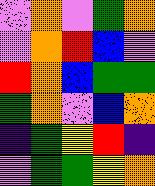[["violet", "orange", "violet", "green", "orange"], ["violet", "orange", "red", "blue", "violet"], ["red", "orange", "blue", "green", "green"], ["green", "orange", "violet", "blue", "orange"], ["indigo", "green", "yellow", "red", "indigo"], ["violet", "green", "green", "yellow", "orange"]]